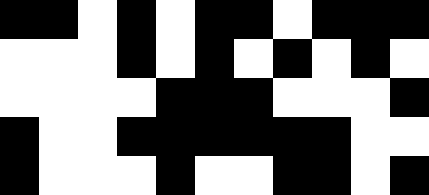[["black", "black", "white", "black", "white", "black", "black", "white", "black", "black", "black"], ["white", "white", "white", "black", "white", "black", "white", "black", "white", "black", "white"], ["white", "white", "white", "white", "black", "black", "black", "white", "white", "white", "black"], ["black", "white", "white", "black", "black", "black", "black", "black", "black", "white", "white"], ["black", "white", "white", "white", "black", "white", "white", "black", "black", "white", "black"]]